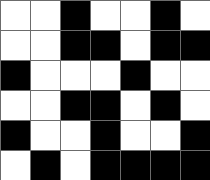[["white", "white", "black", "white", "white", "black", "white"], ["white", "white", "black", "black", "white", "black", "black"], ["black", "white", "white", "white", "black", "white", "white"], ["white", "white", "black", "black", "white", "black", "white"], ["black", "white", "white", "black", "white", "white", "black"], ["white", "black", "white", "black", "black", "black", "black"]]